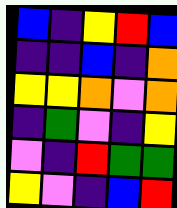[["blue", "indigo", "yellow", "red", "blue"], ["indigo", "indigo", "blue", "indigo", "orange"], ["yellow", "yellow", "orange", "violet", "orange"], ["indigo", "green", "violet", "indigo", "yellow"], ["violet", "indigo", "red", "green", "green"], ["yellow", "violet", "indigo", "blue", "red"]]